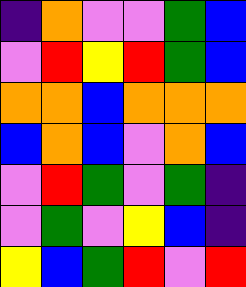[["indigo", "orange", "violet", "violet", "green", "blue"], ["violet", "red", "yellow", "red", "green", "blue"], ["orange", "orange", "blue", "orange", "orange", "orange"], ["blue", "orange", "blue", "violet", "orange", "blue"], ["violet", "red", "green", "violet", "green", "indigo"], ["violet", "green", "violet", "yellow", "blue", "indigo"], ["yellow", "blue", "green", "red", "violet", "red"]]